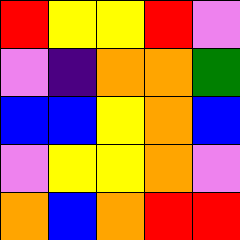[["red", "yellow", "yellow", "red", "violet"], ["violet", "indigo", "orange", "orange", "green"], ["blue", "blue", "yellow", "orange", "blue"], ["violet", "yellow", "yellow", "orange", "violet"], ["orange", "blue", "orange", "red", "red"]]